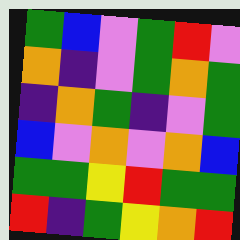[["green", "blue", "violet", "green", "red", "violet"], ["orange", "indigo", "violet", "green", "orange", "green"], ["indigo", "orange", "green", "indigo", "violet", "green"], ["blue", "violet", "orange", "violet", "orange", "blue"], ["green", "green", "yellow", "red", "green", "green"], ["red", "indigo", "green", "yellow", "orange", "red"]]